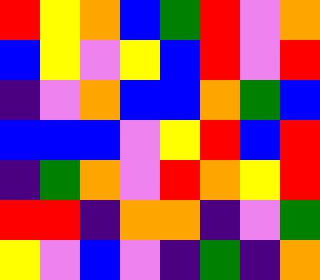[["red", "yellow", "orange", "blue", "green", "red", "violet", "orange"], ["blue", "yellow", "violet", "yellow", "blue", "red", "violet", "red"], ["indigo", "violet", "orange", "blue", "blue", "orange", "green", "blue"], ["blue", "blue", "blue", "violet", "yellow", "red", "blue", "red"], ["indigo", "green", "orange", "violet", "red", "orange", "yellow", "red"], ["red", "red", "indigo", "orange", "orange", "indigo", "violet", "green"], ["yellow", "violet", "blue", "violet", "indigo", "green", "indigo", "orange"]]